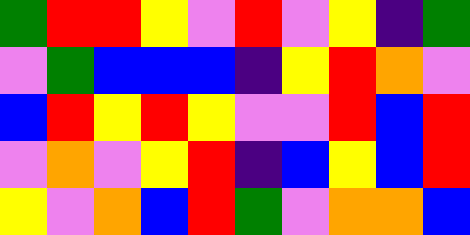[["green", "red", "red", "yellow", "violet", "red", "violet", "yellow", "indigo", "green"], ["violet", "green", "blue", "blue", "blue", "indigo", "yellow", "red", "orange", "violet"], ["blue", "red", "yellow", "red", "yellow", "violet", "violet", "red", "blue", "red"], ["violet", "orange", "violet", "yellow", "red", "indigo", "blue", "yellow", "blue", "red"], ["yellow", "violet", "orange", "blue", "red", "green", "violet", "orange", "orange", "blue"]]